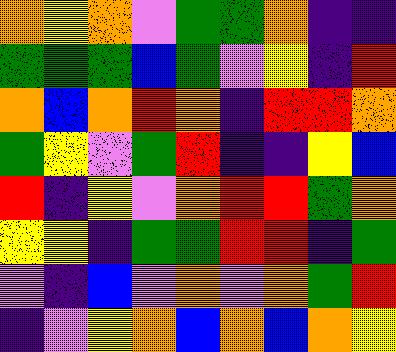[["orange", "yellow", "orange", "violet", "green", "green", "orange", "indigo", "indigo"], ["green", "green", "green", "blue", "green", "violet", "yellow", "indigo", "red"], ["orange", "blue", "orange", "red", "orange", "indigo", "red", "red", "orange"], ["green", "yellow", "violet", "green", "red", "indigo", "indigo", "yellow", "blue"], ["red", "indigo", "yellow", "violet", "orange", "red", "red", "green", "orange"], ["yellow", "yellow", "indigo", "green", "green", "red", "red", "indigo", "green"], ["violet", "indigo", "blue", "violet", "orange", "violet", "orange", "green", "red"], ["indigo", "violet", "yellow", "orange", "blue", "orange", "blue", "orange", "yellow"]]